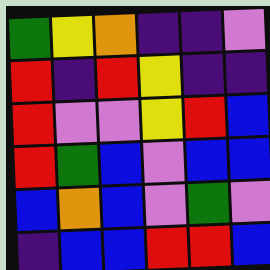[["green", "yellow", "orange", "indigo", "indigo", "violet"], ["red", "indigo", "red", "yellow", "indigo", "indigo"], ["red", "violet", "violet", "yellow", "red", "blue"], ["red", "green", "blue", "violet", "blue", "blue"], ["blue", "orange", "blue", "violet", "green", "violet"], ["indigo", "blue", "blue", "red", "red", "blue"]]